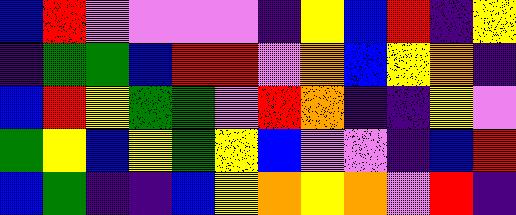[["blue", "red", "violet", "violet", "violet", "violet", "indigo", "yellow", "blue", "red", "indigo", "yellow"], ["indigo", "green", "green", "blue", "red", "red", "violet", "orange", "blue", "yellow", "orange", "indigo"], ["blue", "red", "yellow", "green", "green", "violet", "red", "orange", "indigo", "indigo", "yellow", "violet"], ["green", "yellow", "blue", "yellow", "green", "yellow", "blue", "violet", "violet", "indigo", "blue", "red"], ["blue", "green", "indigo", "indigo", "blue", "yellow", "orange", "yellow", "orange", "violet", "red", "indigo"]]